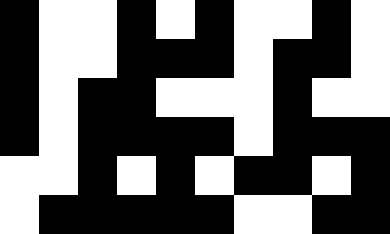[["black", "white", "white", "black", "white", "black", "white", "white", "black", "white"], ["black", "white", "white", "black", "black", "black", "white", "black", "black", "white"], ["black", "white", "black", "black", "white", "white", "white", "black", "white", "white"], ["black", "white", "black", "black", "black", "black", "white", "black", "black", "black"], ["white", "white", "black", "white", "black", "white", "black", "black", "white", "black"], ["white", "black", "black", "black", "black", "black", "white", "white", "black", "black"]]